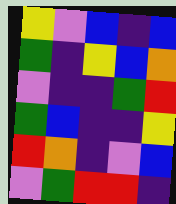[["yellow", "violet", "blue", "indigo", "blue"], ["green", "indigo", "yellow", "blue", "orange"], ["violet", "indigo", "indigo", "green", "red"], ["green", "blue", "indigo", "indigo", "yellow"], ["red", "orange", "indigo", "violet", "blue"], ["violet", "green", "red", "red", "indigo"]]